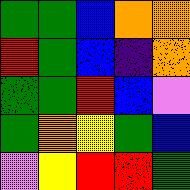[["green", "green", "blue", "orange", "orange"], ["red", "green", "blue", "indigo", "orange"], ["green", "green", "red", "blue", "violet"], ["green", "orange", "yellow", "green", "blue"], ["violet", "yellow", "red", "red", "green"]]